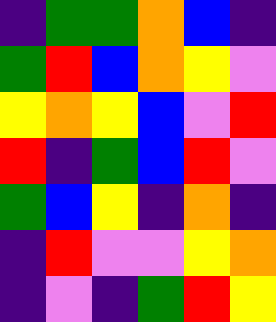[["indigo", "green", "green", "orange", "blue", "indigo"], ["green", "red", "blue", "orange", "yellow", "violet"], ["yellow", "orange", "yellow", "blue", "violet", "red"], ["red", "indigo", "green", "blue", "red", "violet"], ["green", "blue", "yellow", "indigo", "orange", "indigo"], ["indigo", "red", "violet", "violet", "yellow", "orange"], ["indigo", "violet", "indigo", "green", "red", "yellow"]]